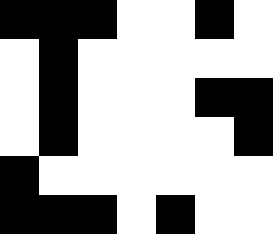[["black", "black", "black", "white", "white", "black", "white"], ["white", "black", "white", "white", "white", "white", "white"], ["white", "black", "white", "white", "white", "black", "black"], ["white", "black", "white", "white", "white", "white", "black"], ["black", "white", "white", "white", "white", "white", "white"], ["black", "black", "black", "white", "black", "white", "white"]]